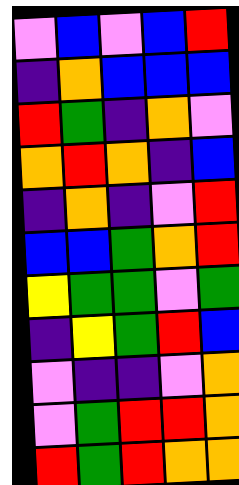[["violet", "blue", "violet", "blue", "red"], ["indigo", "orange", "blue", "blue", "blue"], ["red", "green", "indigo", "orange", "violet"], ["orange", "red", "orange", "indigo", "blue"], ["indigo", "orange", "indigo", "violet", "red"], ["blue", "blue", "green", "orange", "red"], ["yellow", "green", "green", "violet", "green"], ["indigo", "yellow", "green", "red", "blue"], ["violet", "indigo", "indigo", "violet", "orange"], ["violet", "green", "red", "red", "orange"], ["red", "green", "red", "orange", "orange"]]